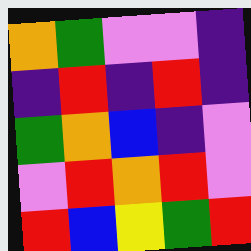[["orange", "green", "violet", "violet", "indigo"], ["indigo", "red", "indigo", "red", "indigo"], ["green", "orange", "blue", "indigo", "violet"], ["violet", "red", "orange", "red", "violet"], ["red", "blue", "yellow", "green", "red"]]